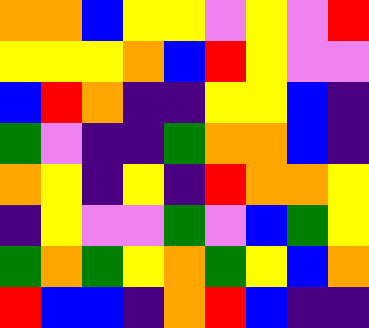[["orange", "orange", "blue", "yellow", "yellow", "violet", "yellow", "violet", "red"], ["yellow", "yellow", "yellow", "orange", "blue", "red", "yellow", "violet", "violet"], ["blue", "red", "orange", "indigo", "indigo", "yellow", "yellow", "blue", "indigo"], ["green", "violet", "indigo", "indigo", "green", "orange", "orange", "blue", "indigo"], ["orange", "yellow", "indigo", "yellow", "indigo", "red", "orange", "orange", "yellow"], ["indigo", "yellow", "violet", "violet", "green", "violet", "blue", "green", "yellow"], ["green", "orange", "green", "yellow", "orange", "green", "yellow", "blue", "orange"], ["red", "blue", "blue", "indigo", "orange", "red", "blue", "indigo", "indigo"]]